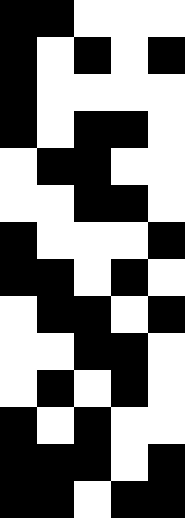[["black", "black", "white", "white", "white"], ["black", "white", "black", "white", "black"], ["black", "white", "white", "white", "white"], ["black", "white", "black", "black", "white"], ["white", "black", "black", "white", "white"], ["white", "white", "black", "black", "white"], ["black", "white", "white", "white", "black"], ["black", "black", "white", "black", "white"], ["white", "black", "black", "white", "black"], ["white", "white", "black", "black", "white"], ["white", "black", "white", "black", "white"], ["black", "white", "black", "white", "white"], ["black", "black", "black", "white", "black"], ["black", "black", "white", "black", "black"]]